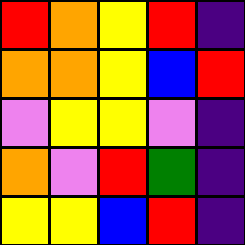[["red", "orange", "yellow", "red", "indigo"], ["orange", "orange", "yellow", "blue", "red"], ["violet", "yellow", "yellow", "violet", "indigo"], ["orange", "violet", "red", "green", "indigo"], ["yellow", "yellow", "blue", "red", "indigo"]]